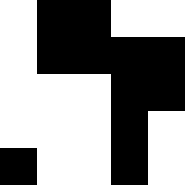[["white", "black", "black", "white", "white"], ["white", "black", "black", "black", "black"], ["white", "white", "white", "black", "black"], ["white", "white", "white", "black", "white"], ["black", "white", "white", "black", "white"]]